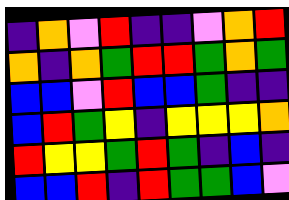[["indigo", "orange", "violet", "red", "indigo", "indigo", "violet", "orange", "red"], ["orange", "indigo", "orange", "green", "red", "red", "green", "orange", "green"], ["blue", "blue", "violet", "red", "blue", "blue", "green", "indigo", "indigo"], ["blue", "red", "green", "yellow", "indigo", "yellow", "yellow", "yellow", "orange"], ["red", "yellow", "yellow", "green", "red", "green", "indigo", "blue", "indigo"], ["blue", "blue", "red", "indigo", "red", "green", "green", "blue", "violet"]]